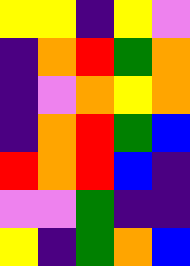[["yellow", "yellow", "indigo", "yellow", "violet"], ["indigo", "orange", "red", "green", "orange"], ["indigo", "violet", "orange", "yellow", "orange"], ["indigo", "orange", "red", "green", "blue"], ["red", "orange", "red", "blue", "indigo"], ["violet", "violet", "green", "indigo", "indigo"], ["yellow", "indigo", "green", "orange", "blue"]]